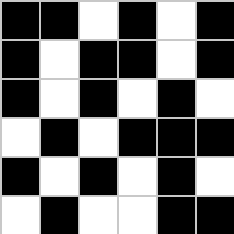[["black", "black", "white", "black", "white", "black"], ["black", "white", "black", "black", "white", "black"], ["black", "white", "black", "white", "black", "white"], ["white", "black", "white", "black", "black", "black"], ["black", "white", "black", "white", "black", "white"], ["white", "black", "white", "white", "black", "black"]]